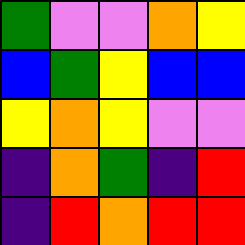[["green", "violet", "violet", "orange", "yellow"], ["blue", "green", "yellow", "blue", "blue"], ["yellow", "orange", "yellow", "violet", "violet"], ["indigo", "orange", "green", "indigo", "red"], ["indigo", "red", "orange", "red", "red"]]